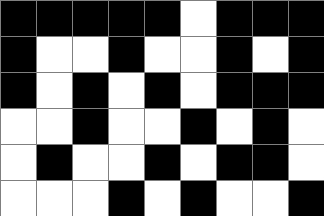[["black", "black", "black", "black", "black", "white", "black", "black", "black"], ["black", "white", "white", "black", "white", "white", "black", "white", "black"], ["black", "white", "black", "white", "black", "white", "black", "black", "black"], ["white", "white", "black", "white", "white", "black", "white", "black", "white"], ["white", "black", "white", "white", "black", "white", "black", "black", "white"], ["white", "white", "white", "black", "white", "black", "white", "white", "black"]]